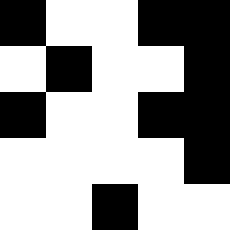[["black", "white", "white", "black", "black"], ["white", "black", "white", "white", "black"], ["black", "white", "white", "black", "black"], ["white", "white", "white", "white", "black"], ["white", "white", "black", "white", "white"]]